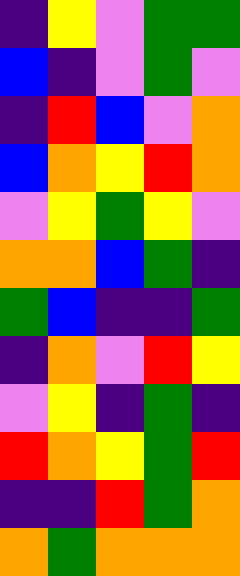[["indigo", "yellow", "violet", "green", "green"], ["blue", "indigo", "violet", "green", "violet"], ["indigo", "red", "blue", "violet", "orange"], ["blue", "orange", "yellow", "red", "orange"], ["violet", "yellow", "green", "yellow", "violet"], ["orange", "orange", "blue", "green", "indigo"], ["green", "blue", "indigo", "indigo", "green"], ["indigo", "orange", "violet", "red", "yellow"], ["violet", "yellow", "indigo", "green", "indigo"], ["red", "orange", "yellow", "green", "red"], ["indigo", "indigo", "red", "green", "orange"], ["orange", "green", "orange", "orange", "orange"]]